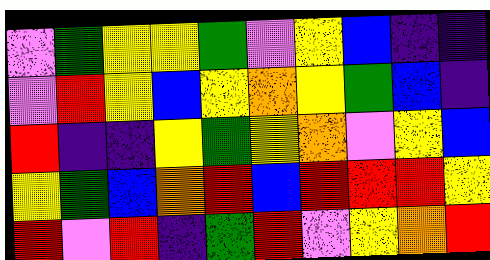[["violet", "green", "yellow", "yellow", "green", "violet", "yellow", "blue", "indigo", "indigo"], ["violet", "red", "yellow", "blue", "yellow", "orange", "yellow", "green", "blue", "indigo"], ["red", "indigo", "indigo", "yellow", "green", "yellow", "orange", "violet", "yellow", "blue"], ["yellow", "green", "blue", "orange", "red", "blue", "red", "red", "red", "yellow"], ["red", "violet", "red", "indigo", "green", "red", "violet", "yellow", "orange", "red"]]